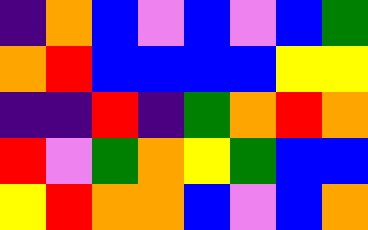[["indigo", "orange", "blue", "violet", "blue", "violet", "blue", "green"], ["orange", "red", "blue", "blue", "blue", "blue", "yellow", "yellow"], ["indigo", "indigo", "red", "indigo", "green", "orange", "red", "orange"], ["red", "violet", "green", "orange", "yellow", "green", "blue", "blue"], ["yellow", "red", "orange", "orange", "blue", "violet", "blue", "orange"]]